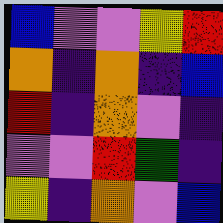[["blue", "violet", "violet", "yellow", "red"], ["orange", "indigo", "orange", "indigo", "blue"], ["red", "indigo", "orange", "violet", "indigo"], ["violet", "violet", "red", "green", "indigo"], ["yellow", "indigo", "orange", "violet", "blue"]]